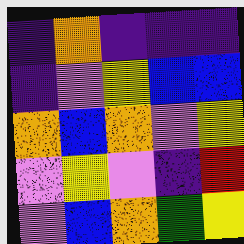[["indigo", "orange", "indigo", "indigo", "indigo"], ["indigo", "violet", "yellow", "blue", "blue"], ["orange", "blue", "orange", "violet", "yellow"], ["violet", "yellow", "violet", "indigo", "red"], ["violet", "blue", "orange", "green", "yellow"]]